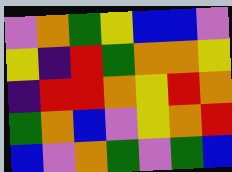[["violet", "orange", "green", "yellow", "blue", "blue", "violet"], ["yellow", "indigo", "red", "green", "orange", "orange", "yellow"], ["indigo", "red", "red", "orange", "yellow", "red", "orange"], ["green", "orange", "blue", "violet", "yellow", "orange", "red"], ["blue", "violet", "orange", "green", "violet", "green", "blue"]]